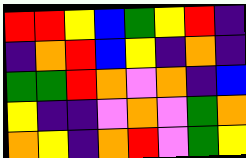[["red", "red", "yellow", "blue", "green", "yellow", "red", "indigo"], ["indigo", "orange", "red", "blue", "yellow", "indigo", "orange", "indigo"], ["green", "green", "red", "orange", "violet", "orange", "indigo", "blue"], ["yellow", "indigo", "indigo", "violet", "orange", "violet", "green", "orange"], ["orange", "yellow", "indigo", "orange", "red", "violet", "green", "yellow"]]